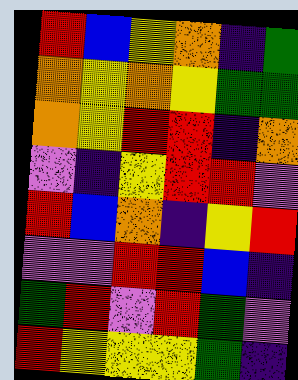[["red", "blue", "yellow", "orange", "indigo", "green"], ["orange", "yellow", "orange", "yellow", "green", "green"], ["orange", "yellow", "red", "red", "indigo", "orange"], ["violet", "indigo", "yellow", "red", "red", "violet"], ["red", "blue", "orange", "indigo", "yellow", "red"], ["violet", "violet", "red", "red", "blue", "indigo"], ["green", "red", "violet", "red", "green", "violet"], ["red", "yellow", "yellow", "yellow", "green", "indigo"]]